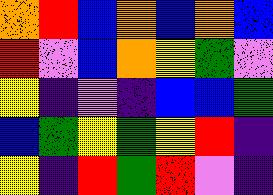[["orange", "red", "blue", "orange", "blue", "orange", "blue"], ["red", "violet", "blue", "orange", "yellow", "green", "violet"], ["yellow", "indigo", "violet", "indigo", "blue", "blue", "green"], ["blue", "green", "yellow", "green", "yellow", "red", "indigo"], ["yellow", "indigo", "red", "green", "red", "violet", "indigo"]]